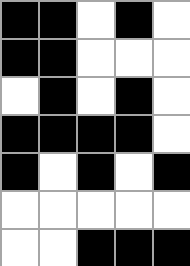[["black", "black", "white", "black", "white"], ["black", "black", "white", "white", "white"], ["white", "black", "white", "black", "white"], ["black", "black", "black", "black", "white"], ["black", "white", "black", "white", "black"], ["white", "white", "white", "white", "white"], ["white", "white", "black", "black", "black"]]